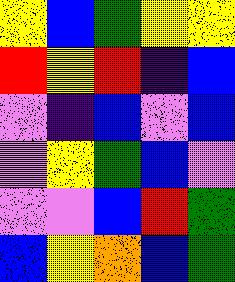[["yellow", "blue", "green", "yellow", "yellow"], ["red", "yellow", "red", "indigo", "blue"], ["violet", "indigo", "blue", "violet", "blue"], ["violet", "yellow", "green", "blue", "violet"], ["violet", "violet", "blue", "red", "green"], ["blue", "yellow", "orange", "blue", "green"]]